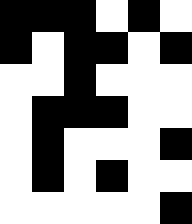[["black", "black", "black", "white", "black", "white"], ["black", "white", "black", "black", "white", "black"], ["white", "white", "black", "white", "white", "white"], ["white", "black", "black", "black", "white", "white"], ["white", "black", "white", "white", "white", "black"], ["white", "black", "white", "black", "white", "white"], ["white", "white", "white", "white", "white", "black"]]